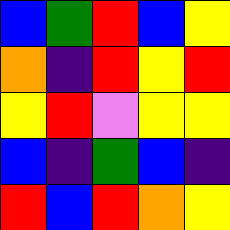[["blue", "green", "red", "blue", "yellow"], ["orange", "indigo", "red", "yellow", "red"], ["yellow", "red", "violet", "yellow", "yellow"], ["blue", "indigo", "green", "blue", "indigo"], ["red", "blue", "red", "orange", "yellow"]]